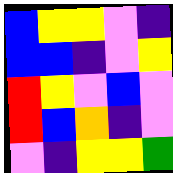[["blue", "yellow", "yellow", "violet", "indigo"], ["blue", "blue", "indigo", "violet", "yellow"], ["red", "yellow", "violet", "blue", "violet"], ["red", "blue", "orange", "indigo", "violet"], ["violet", "indigo", "yellow", "yellow", "green"]]